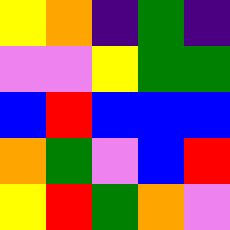[["yellow", "orange", "indigo", "green", "indigo"], ["violet", "violet", "yellow", "green", "green"], ["blue", "red", "blue", "blue", "blue"], ["orange", "green", "violet", "blue", "red"], ["yellow", "red", "green", "orange", "violet"]]